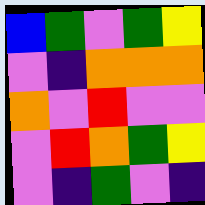[["blue", "green", "violet", "green", "yellow"], ["violet", "indigo", "orange", "orange", "orange"], ["orange", "violet", "red", "violet", "violet"], ["violet", "red", "orange", "green", "yellow"], ["violet", "indigo", "green", "violet", "indigo"]]